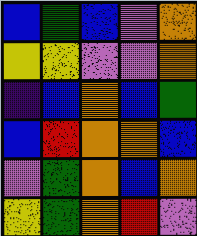[["blue", "green", "blue", "violet", "orange"], ["yellow", "yellow", "violet", "violet", "orange"], ["indigo", "blue", "orange", "blue", "green"], ["blue", "red", "orange", "orange", "blue"], ["violet", "green", "orange", "blue", "orange"], ["yellow", "green", "orange", "red", "violet"]]